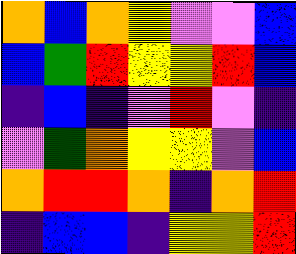[["orange", "blue", "orange", "yellow", "violet", "violet", "blue"], ["blue", "green", "red", "yellow", "yellow", "red", "blue"], ["indigo", "blue", "indigo", "violet", "red", "violet", "indigo"], ["violet", "green", "orange", "yellow", "yellow", "violet", "blue"], ["orange", "red", "red", "orange", "indigo", "orange", "red"], ["indigo", "blue", "blue", "indigo", "yellow", "yellow", "red"]]